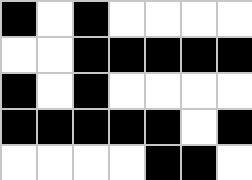[["black", "white", "black", "white", "white", "white", "white"], ["white", "white", "black", "black", "black", "black", "black"], ["black", "white", "black", "white", "white", "white", "white"], ["black", "black", "black", "black", "black", "white", "black"], ["white", "white", "white", "white", "black", "black", "white"]]